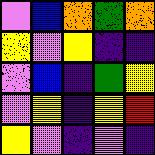[["violet", "blue", "orange", "green", "orange"], ["yellow", "violet", "yellow", "indigo", "indigo"], ["violet", "blue", "indigo", "green", "yellow"], ["violet", "yellow", "indigo", "yellow", "red"], ["yellow", "violet", "indigo", "violet", "indigo"]]